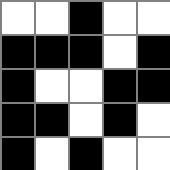[["white", "white", "black", "white", "white"], ["black", "black", "black", "white", "black"], ["black", "white", "white", "black", "black"], ["black", "black", "white", "black", "white"], ["black", "white", "black", "white", "white"]]